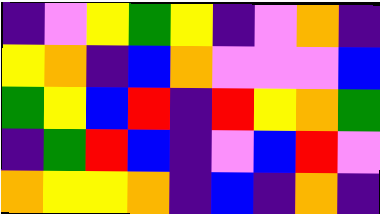[["indigo", "violet", "yellow", "green", "yellow", "indigo", "violet", "orange", "indigo"], ["yellow", "orange", "indigo", "blue", "orange", "violet", "violet", "violet", "blue"], ["green", "yellow", "blue", "red", "indigo", "red", "yellow", "orange", "green"], ["indigo", "green", "red", "blue", "indigo", "violet", "blue", "red", "violet"], ["orange", "yellow", "yellow", "orange", "indigo", "blue", "indigo", "orange", "indigo"]]